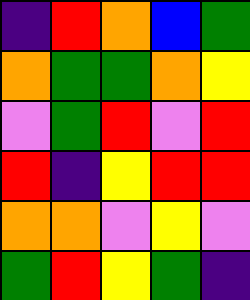[["indigo", "red", "orange", "blue", "green"], ["orange", "green", "green", "orange", "yellow"], ["violet", "green", "red", "violet", "red"], ["red", "indigo", "yellow", "red", "red"], ["orange", "orange", "violet", "yellow", "violet"], ["green", "red", "yellow", "green", "indigo"]]